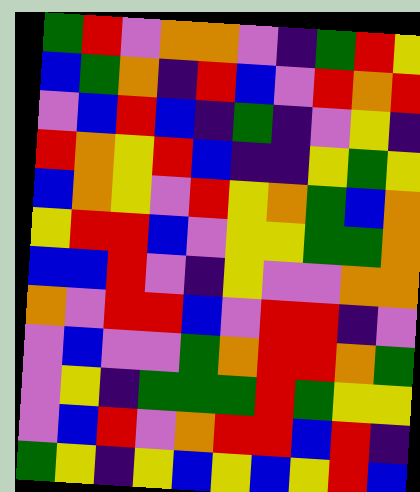[["green", "red", "violet", "orange", "orange", "violet", "indigo", "green", "red", "yellow"], ["blue", "green", "orange", "indigo", "red", "blue", "violet", "red", "orange", "red"], ["violet", "blue", "red", "blue", "indigo", "green", "indigo", "violet", "yellow", "indigo"], ["red", "orange", "yellow", "red", "blue", "indigo", "indigo", "yellow", "green", "yellow"], ["blue", "orange", "yellow", "violet", "red", "yellow", "orange", "green", "blue", "orange"], ["yellow", "red", "red", "blue", "violet", "yellow", "yellow", "green", "green", "orange"], ["blue", "blue", "red", "violet", "indigo", "yellow", "violet", "violet", "orange", "orange"], ["orange", "violet", "red", "red", "blue", "violet", "red", "red", "indigo", "violet"], ["violet", "blue", "violet", "violet", "green", "orange", "red", "red", "orange", "green"], ["violet", "yellow", "indigo", "green", "green", "green", "red", "green", "yellow", "yellow"], ["violet", "blue", "red", "violet", "orange", "red", "red", "blue", "red", "indigo"], ["green", "yellow", "indigo", "yellow", "blue", "yellow", "blue", "yellow", "red", "blue"]]